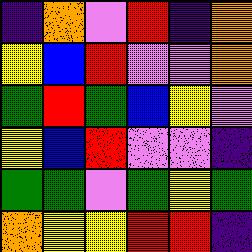[["indigo", "orange", "violet", "red", "indigo", "orange"], ["yellow", "blue", "red", "violet", "violet", "orange"], ["green", "red", "green", "blue", "yellow", "violet"], ["yellow", "blue", "red", "violet", "violet", "indigo"], ["green", "green", "violet", "green", "yellow", "green"], ["orange", "yellow", "yellow", "red", "red", "indigo"]]